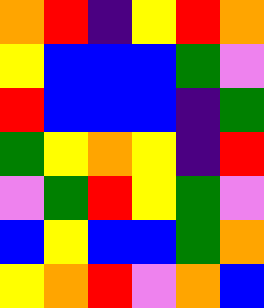[["orange", "red", "indigo", "yellow", "red", "orange"], ["yellow", "blue", "blue", "blue", "green", "violet"], ["red", "blue", "blue", "blue", "indigo", "green"], ["green", "yellow", "orange", "yellow", "indigo", "red"], ["violet", "green", "red", "yellow", "green", "violet"], ["blue", "yellow", "blue", "blue", "green", "orange"], ["yellow", "orange", "red", "violet", "orange", "blue"]]